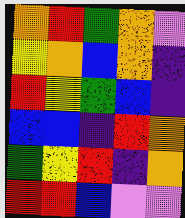[["orange", "red", "green", "orange", "violet"], ["yellow", "orange", "blue", "orange", "indigo"], ["red", "yellow", "green", "blue", "indigo"], ["blue", "blue", "indigo", "red", "orange"], ["green", "yellow", "red", "indigo", "orange"], ["red", "red", "blue", "violet", "violet"]]